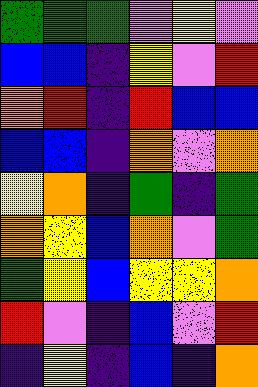[["green", "green", "green", "violet", "yellow", "violet"], ["blue", "blue", "indigo", "yellow", "violet", "red"], ["orange", "red", "indigo", "red", "blue", "blue"], ["blue", "blue", "indigo", "orange", "violet", "orange"], ["yellow", "orange", "indigo", "green", "indigo", "green"], ["orange", "yellow", "blue", "orange", "violet", "green"], ["green", "yellow", "blue", "yellow", "yellow", "orange"], ["red", "violet", "indigo", "blue", "violet", "red"], ["indigo", "yellow", "indigo", "blue", "indigo", "orange"]]